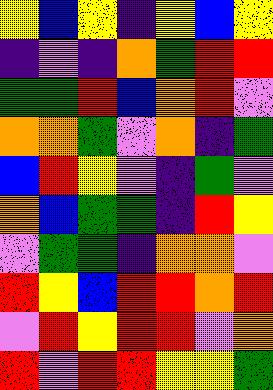[["yellow", "blue", "yellow", "indigo", "yellow", "blue", "yellow"], ["indigo", "violet", "indigo", "orange", "green", "red", "red"], ["green", "green", "red", "blue", "orange", "red", "violet"], ["orange", "orange", "green", "violet", "orange", "indigo", "green"], ["blue", "red", "yellow", "violet", "indigo", "green", "violet"], ["orange", "blue", "green", "green", "indigo", "red", "yellow"], ["violet", "green", "green", "indigo", "orange", "orange", "violet"], ["red", "yellow", "blue", "red", "red", "orange", "red"], ["violet", "red", "yellow", "red", "red", "violet", "orange"], ["red", "violet", "red", "red", "yellow", "yellow", "green"]]